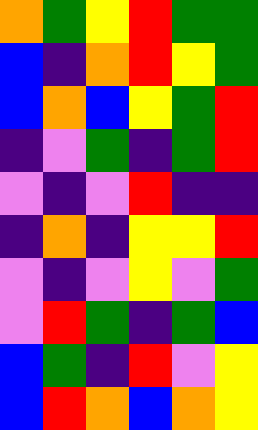[["orange", "green", "yellow", "red", "green", "green"], ["blue", "indigo", "orange", "red", "yellow", "green"], ["blue", "orange", "blue", "yellow", "green", "red"], ["indigo", "violet", "green", "indigo", "green", "red"], ["violet", "indigo", "violet", "red", "indigo", "indigo"], ["indigo", "orange", "indigo", "yellow", "yellow", "red"], ["violet", "indigo", "violet", "yellow", "violet", "green"], ["violet", "red", "green", "indigo", "green", "blue"], ["blue", "green", "indigo", "red", "violet", "yellow"], ["blue", "red", "orange", "blue", "orange", "yellow"]]